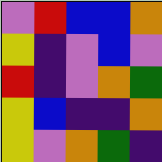[["violet", "red", "blue", "blue", "orange"], ["yellow", "indigo", "violet", "blue", "violet"], ["red", "indigo", "violet", "orange", "green"], ["yellow", "blue", "indigo", "indigo", "orange"], ["yellow", "violet", "orange", "green", "indigo"]]